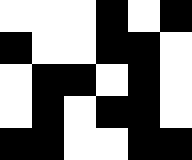[["white", "white", "white", "black", "white", "black"], ["black", "white", "white", "black", "black", "white"], ["white", "black", "black", "white", "black", "white"], ["white", "black", "white", "black", "black", "white"], ["black", "black", "white", "white", "black", "black"]]